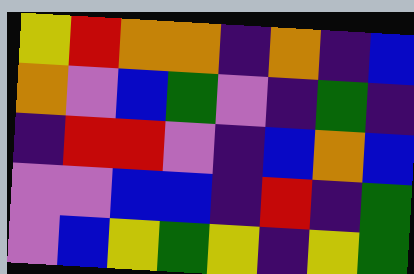[["yellow", "red", "orange", "orange", "indigo", "orange", "indigo", "blue"], ["orange", "violet", "blue", "green", "violet", "indigo", "green", "indigo"], ["indigo", "red", "red", "violet", "indigo", "blue", "orange", "blue"], ["violet", "violet", "blue", "blue", "indigo", "red", "indigo", "green"], ["violet", "blue", "yellow", "green", "yellow", "indigo", "yellow", "green"]]